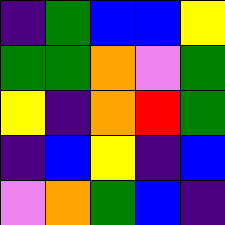[["indigo", "green", "blue", "blue", "yellow"], ["green", "green", "orange", "violet", "green"], ["yellow", "indigo", "orange", "red", "green"], ["indigo", "blue", "yellow", "indigo", "blue"], ["violet", "orange", "green", "blue", "indigo"]]